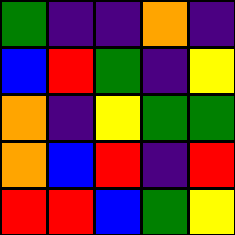[["green", "indigo", "indigo", "orange", "indigo"], ["blue", "red", "green", "indigo", "yellow"], ["orange", "indigo", "yellow", "green", "green"], ["orange", "blue", "red", "indigo", "red"], ["red", "red", "blue", "green", "yellow"]]